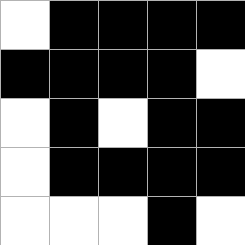[["white", "black", "black", "black", "black"], ["black", "black", "black", "black", "white"], ["white", "black", "white", "black", "black"], ["white", "black", "black", "black", "black"], ["white", "white", "white", "black", "white"]]